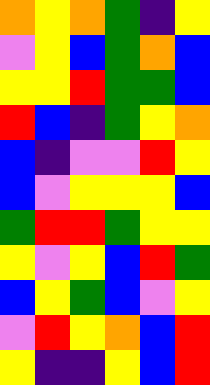[["orange", "yellow", "orange", "green", "indigo", "yellow"], ["violet", "yellow", "blue", "green", "orange", "blue"], ["yellow", "yellow", "red", "green", "green", "blue"], ["red", "blue", "indigo", "green", "yellow", "orange"], ["blue", "indigo", "violet", "violet", "red", "yellow"], ["blue", "violet", "yellow", "yellow", "yellow", "blue"], ["green", "red", "red", "green", "yellow", "yellow"], ["yellow", "violet", "yellow", "blue", "red", "green"], ["blue", "yellow", "green", "blue", "violet", "yellow"], ["violet", "red", "yellow", "orange", "blue", "red"], ["yellow", "indigo", "indigo", "yellow", "blue", "red"]]